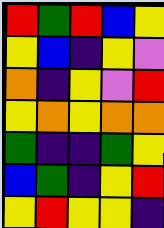[["red", "green", "red", "blue", "yellow"], ["yellow", "blue", "indigo", "yellow", "violet"], ["orange", "indigo", "yellow", "violet", "red"], ["yellow", "orange", "yellow", "orange", "orange"], ["green", "indigo", "indigo", "green", "yellow"], ["blue", "green", "indigo", "yellow", "red"], ["yellow", "red", "yellow", "yellow", "indigo"]]